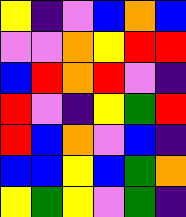[["yellow", "indigo", "violet", "blue", "orange", "blue"], ["violet", "violet", "orange", "yellow", "red", "red"], ["blue", "red", "orange", "red", "violet", "indigo"], ["red", "violet", "indigo", "yellow", "green", "red"], ["red", "blue", "orange", "violet", "blue", "indigo"], ["blue", "blue", "yellow", "blue", "green", "orange"], ["yellow", "green", "yellow", "violet", "green", "indigo"]]